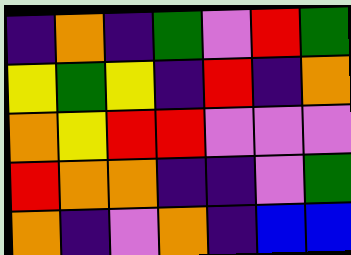[["indigo", "orange", "indigo", "green", "violet", "red", "green"], ["yellow", "green", "yellow", "indigo", "red", "indigo", "orange"], ["orange", "yellow", "red", "red", "violet", "violet", "violet"], ["red", "orange", "orange", "indigo", "indigo", "violet", "green"], ["orange", "indigo", "violet", "orange", "indigo", "blue", "blue"]]